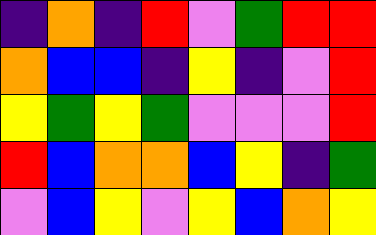[["indigo", "orange", "indigo", "red", "violet", "green", "red", "red"], ["orange", "blue", "blue", "indigo", "yellow", "indigo", "violet", "red"], ["yellow", "green", "yellow", "green", "violet", "violet", "violet", "red"], ["red", "blue", "orange", "orange", "blue", "yellow", "indigo", "green"], ["violet", "blue", "yellow", "violet", "yellow", "blue", "orange", "yellow"]]